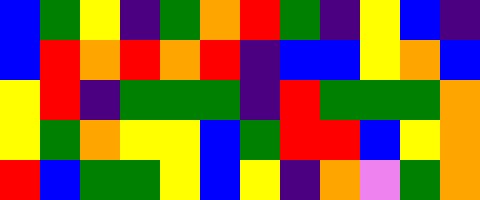[["blue", "green", "yellow", "indigo", "green", "orange", "red", "green", "indigo", "yellow", "blue", "indigo"], ["blue", "red", "orange", "red", "orange", "red", "indigo", "blue", "blue", "yellow", "orange", "blue"], ["yellow", "red", "indigo", "green", "green", "green", "indigo", "red", "green", "green", "green", "orange"], ["yellow", "green", "orange", "yellow", "yellow", "blue", "green", "red", "red", "blue", "yellow", "orange"], ["red", "blue", "green", "green", "yellow", "blue", "yellow", "indigo", "orange", "violet", "green", "orange"]]